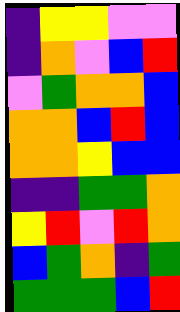[["indigo", "yellow", "yellow", "violet", "violet"], ["indigo", "orange", "violet", "blue", "red"], ["violet", "green", "orange", "orange", "blue"], ["orange", "orange", "blue", "red", "blue"], ["orange", "orange", "yellow", "blue", "blue"], ["indigo", "indigo", "green", "green", "orange"], ["yellow", "red", "violet", "red", "orange"], ["blue", "green", "orange", "indigo", "green"], ["green", "green", "green", "blue", "red"]]